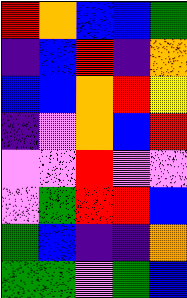[["red", "orange", "blue", "blue", "green"], ["indigo", "blue", "red", "indigo", "orange"], ["blue", "blue", "orange", "red", "yellow"], ["indigo", "violet", "orange", "blue", "red"], ["violet", "violet", "red", "violet", "violet"], ["violet", "green", "red", "red", "blue"], ["green", "blue", "indigo", "indigo", "orange"], ["green", "green", "violet", "green", "blue"]]